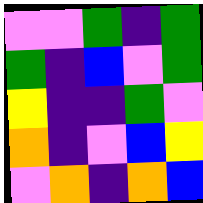[["violet", "violet", "green", "indigo", "green"], ["green", "indigo", "blue", "violet", "green"], ["yellow", "indigo", "indigo", "green", "violet"], ["orange", "indigo", "violet", "blue", "yellow"], ["violet", "orange", "indigo", "orange", "blue"]]